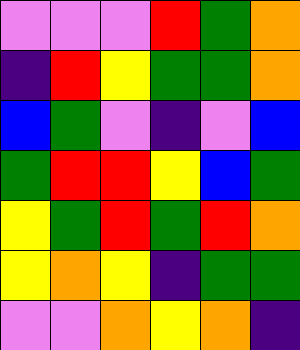[["violet", "violet", "violet", "red", "green", "orange"], ["indigo", "red", "yellow", "green", "green", "orange"], ["blue", "green", "violet", "indigo", "violet", "blue"], ["green", "red", "red", "yellow", "blue", "green"], ["yellow", "green", "red", "green", "red", "orange"], ["yellow", "orange", "yellow", "indigo", "green", "green"], ["violet", "violet", "orange", "yellow", "orange", "indigo"]]